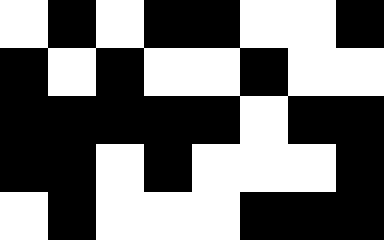[["white", "black", "white", "black", "black", "white", "white", "black"], ["black", "white", "black", "white", "white", "black", "white", "white"], ["black", "black", "black", "black", "black", "white", "black", "black"], ["black", "black", "white", "black", "white", "white", "white", "black"], ["white", "black", "white", "white", "white", "black", "black", "black"]]